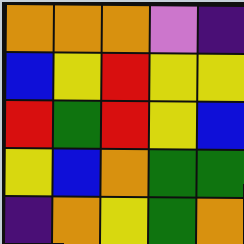[["orange", "orange", "orange", "violet", "indigo"], ["blue", "yellow", "red", "yellow", "yellow"], ["red", "green", "red", "yellow", "blue"], ["yellow", "blue", "orange", "green", "green"], ["indigo", "orange", "yellow", "green", "orange"]]